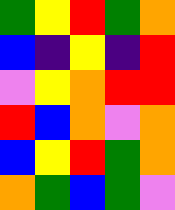[["green", "yellow", "red", "green", "orange"], ["blue", "indigo", "yellow", "indigo", "red"], ["violet", "yellow", "orange", "red", "red"], ["red", "blue", "orange", "violet", "orange"], ["blue", "yellow", "red", "green", "orange"], ["orange", "green", "blue", "green", "violet"]]